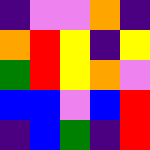[["indigo", "violet", "violet", "orange", "indigo"], ["orange", "red", "yellow", "indigo", "yellow"], ["green", "red", "yellow", "orange", "violet"], ["blue", "blue", "violet", "blue", "red"], ["indigo", "blue", "green", "indigo", "red"]]